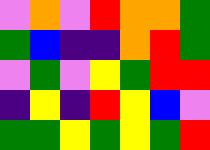[["violet", "orange", "violet", "red", "orange", "orange", "green"], ["green", "blue", "indigo", "indigo", "orange", "red", "green"], ["violet", "green", "violet", "yellow", "green", "red", "red"], ["indigo", "yellow", "indigo", "red", "yellow", "blue", "violet"], ["green", "green", "yellow", "green", "yellow", "green", "red"]]